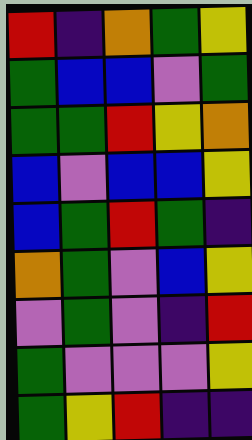[["red", "indigo", "orange", "green", "yellow"], ["green", "blue", "blue", "violet", "green"], ["green", "green", "red", "yellow", "orange"], ["blue", "violet", "blue", "blue", "yellow"], ["blue", "green", "red", "green", "indigo"], ["orange", "green", "violet", "blue", "yellow"], ["violet", "green", "violet", "indigo", "red"], ["green", "violet", "violet", "violet", "yellow"], ["green", "yellow", "red", "indigo", "indigo"]]